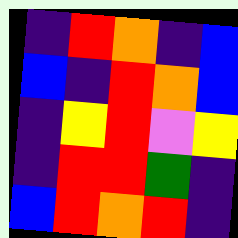[["indigo", "red", "orange", "indigo", "blue"], ["blue", "indigo", "red", "orange", "blue"], ["indigo", "yellow", "red", "violet", "yellow"], ["indigo", "red", "red", "green", "indigo"], ["blue", "red", "orange", "red", "indigo"]]